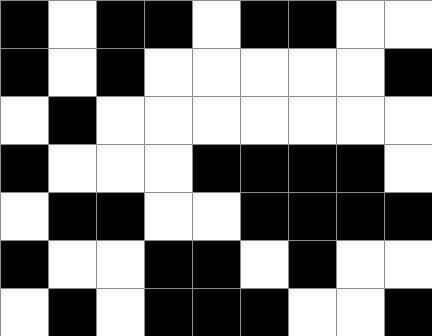[["black", "white", "black", "black", "white", "black", "black", "white", "white"], ["black", "white", "black", "white", "white", "white", "white", "white", "black"], ["white", "black", "white", "white", "white", "white", "white", "white", "white"], ["black", "white", "white", "white", "black", "black", "black", "black", "white"], ["white", "black", "black", "white", "white", "black", "black", "black", "black"], ["black", "white", "white", "black", "black", "white", "black", "white", "white"], ["white", "black", "white", "black", "black", "black", "white", "white", "black"]]